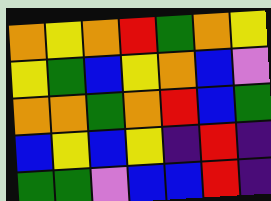[["orange", "yellow", "orange", "red", "green", "orange", "yellow"], ["yellow", "green", "blue", "yellow", "orange", "blue", "violet"], ["orange", "orange", "green", "orange", "red", "blue", "green"], ["blue", "yellow", "blue", "yellow", "indigo", "red", "indigo"], ["green", "green", "violet", "blue", "blue", "red", "indigo"]]